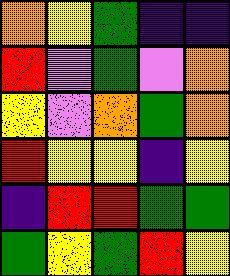[["orange", "yellow", "green", "indigo", "indigo"], ["red", "violet", "green", "violet", "orange"], ["yellow", "violet", "orange", "green", "orange"], ["red", "yellow", "yellow", "indigo", "yellow"], ["indigo", "red", "red", "green", "green"], ["green", "yellow", "green", "red", "yellow"]]